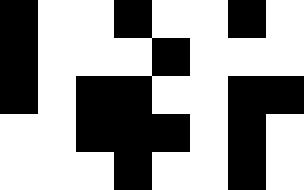[["black", "white", "white", "black", "white", "white", "black", "white"], ["black", "white", "white", "white", "black", "white", "white", "white"], ["black", "white", "black", "black", "white", "white", "black", "black"], ["white", "white", "black", "black", "black", "white", "black", "white"], ["white", "white", "white", "black", "white", "white", "black", "white"]]